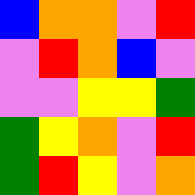[["blue", "orange", "orange", "violet", "red"], ["violet", "red", "orange", "blue", "violet"], ["violet", "violet", "yellow", "yellow", "green"], ["green", "yellow", "orange", "violet", "red"], ["green", "red", "yellow", "violet", "orange"]]